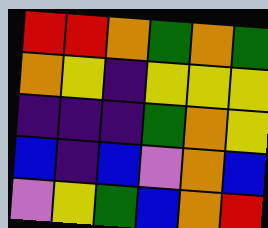[["red", "red", "orange", "green", "orange", "green"], ["orange", "yellow", "indigo", "yellow", "yellow", "yellow"], ["indigo", "indigo", "indigo", "green", "orange", "yellow"], ["blue", "indigo", "blue", "violet", "orange", "blue"], ["violet", "yellow", "green", "blue", "orange", "red"]]